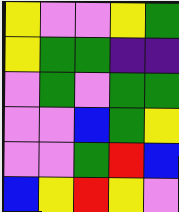[["yellow", "violet", "violet", "yellow", "green"], ["yellow", "green", "green", "indigo", "indigo"], ["violet", "green", "violet", "green", "green"], ["violet", "violet", "blue", "green", "yellow"], ["violet", "violet", "green", "red", "blue"], ["blue", "yellow", "red", "yellow", "violet"]]